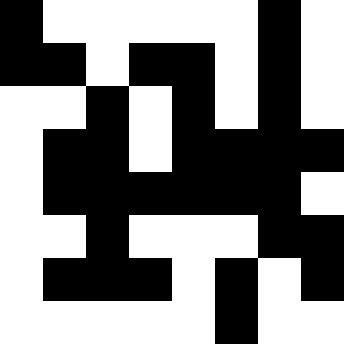[["black", "white", "white", "white", "white", "white", "black", "white"], ["black", "black", "white", "black", "black", "white", "black", "white"], ["white", "white", "black", "white", "black", "white", "black", "white"], ["white", "black", "black", "white", "black", "black", "black", "black"], ["white", "black", "black", "black", "black", "black", "black", "white"], ["white", "white", "black", "white", "white", "white", "black", "black"], ["white", "black", "black", "black", "white", "black", "white", "black"], ["white", "white", "white", "white", "white", "black", "white", "white"]]